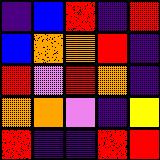[["indigo", "blue", "red", "indigo", "red"], ["blue", "orange", "orange", "red", "indigo"], ["red", "violet", "red", "orange", "indigo"], ["orange", "orange", "violet", "indigo", "yellow"], ["red", "indigo", "indigo", "red", "red"]]